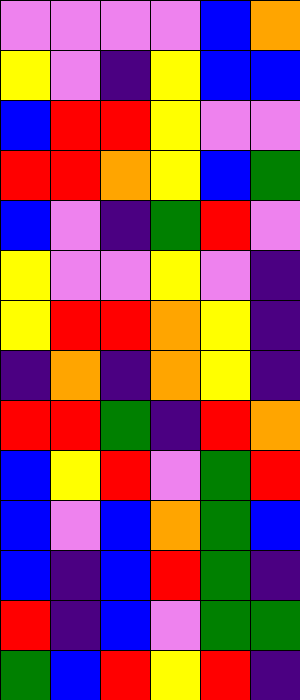[["violet", "violet", "violet", "violet", "blue", "orange"], ["yellow", "violet", "indigo", "yellow", "blue", "blue"], ["blue", "red", "red", "yellow", "violet", "violet"], ["red", "red", "orange", "yellow", "blue", "green"], ["blue", "violet", "indigo", "green", "red", "violet"], ["yellow", "violet", "violet", "yellow", "violet", "indigo"], ["yellow", "red", "red", "orange", "yellow", "indigo"], ["indigo", "orange", "indigo", "orange", "yellow", "indigo"], ["red", "red", "green", "indigo", "red", "orange"], ["blue", "yellow", "red", "violet", "green", "red"], ["blue", "violet", "blue", "orange", "green", "blue"], ["blue", "indigo", "blue", "red", "green", "indigo"], ["red", "indigo", "blue", "violet", "green", "green"], ["green", "blue", "red", "yellow", "red", "indigo"]]